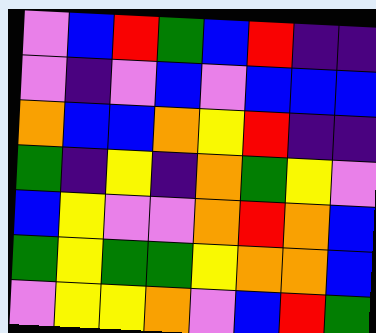[["violet", "blue", "red", "green", "blue", "red", "indigo", "indigo"], ["violet", "indigo", "violet", "blue", "violet", "blue", "blue", "blue"], ["orange", "blue", "blue", "orange", "yellow", "red", "indigo", "indigo"], ["green", "indigo", "yellow", "indigo", "orange", "green", "yellow", "violet"], ["blue", "yellow", "violet", "violet", "orange", "red", "orange", "blue"], ["green", "yellow", "green", "green", "yellow", "orange", "orange", "blue"], ["violet", "yellow", "yellow", "orange", "violet", "blue", "red", "green"]]